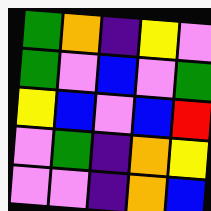[["green", "orange", "indigo", "yellow", "violet"], ["green", "violet", "blue", "violet", "green"], ["yellow", "blue", "violet", "blue", "red"], ["violet", "green", "indigo", "orange", "yellow"], ["violet", "violet", "indigo", "orange", "blue"]]